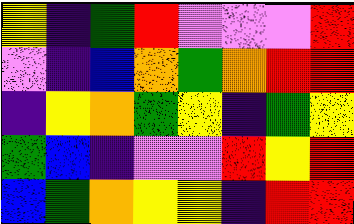[["yellow", "indigo", "green", "red", "violet", "violet", "violet", "red"], ["violet", "indigo", "blue", "orange", "green", "orange", "red", "red"], ["indigo", "yellow", "orange", "green", "yellow", "indigo", "green", "yellow"], ["green", "blue", "indigo", "violet", "violet", "red", "yellow", "red"], ["blue", "green", "orange", "yellow", "yellow", "indigo", "red", "red"]]